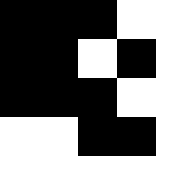[["black", "black", "black", "white", "white"], ["black", "black", "white", "black", "white"], ["black", "black", "black", "white", "white"], ["white", "white", "black", "black", "white"], ["white", "white", "white", "white", "white"]]